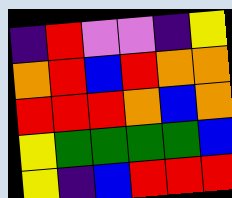[["indigo", "red", "violet", "violet", "indigo", "yellow"], ["orange", "red", "blue", "red", "orange", "orange"], ["red", "red", "red", "orange", "blue", "orange"], ["yellow", "green", "green", "green", "green", "blue"], ["yellow", "indigo", "blue", "red", "red", "red"]]